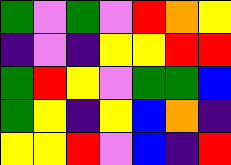[["green", "violet", "green", "violet", "red", "orange", "yellow"], ["indigo", "violet", "indigo", "yellow", "yellow", "red", "red"], ["green", "red", "yellow", "violet", "green", "green", "blue"], ["green", "yellow", "indigo", "yellow", "blue", "orange", "indigo"], ["yellow", "yellow", "red", "violet", "blue", "indigo", "red"]]